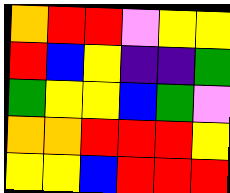[["orange", "red", "red", "violet", "yellow", "yellow"], ["red", "blue", "yellow", "indigo", "indigo", "green"], ["green", "yellow", "yellow", "blue", "green", "violet"], ["orange", "orange", "red", "red", "red", "yellow"], ["yellow", "yellow", "blue", "red", "red", "red"]]